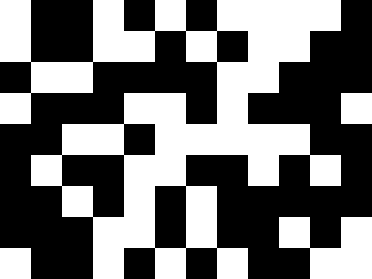[["white", "black", "black", "white", "black", "white", "black", "white", "white", "white", "white", "black"], ["white", "black", "black", "white", "white", "black", "white", "black", "white", "white", "black", "black"], ["black", "white", "white", "black", "black", "black", "black", "white", "white", "black", "black", "black"], ["white", "black", "black", "black", "white", "white", "black", "white", "black", "black", "black", "white"], ["black", "black", "white", "white", "black", "white", "white", "white", "white", "white", "black", "black"], ["black", "white", "black", "black", "white", "white", "black", "black", "white", "black", "white", "black"], ["black", "black", "white", "black", "white", "black", "white", "black", "black", "black", "black", "black"], ["black", "black", "black", "white", "white", "black", "white", "black", "black", "white", "black", "white"], ["white", "black", "black", "white", "black", "white", "black", "white", "black", "black", "white", "white"]]